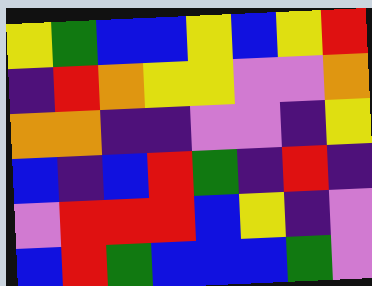[["yellow", "green", "blue", "blue", "yellow", "blue", "yellow", "red"], ["indigo", "red", "orange", "yellow", "yellow", "violet", "violet", "orange"], ["orange", "orange", "indigo", "indigo", "violet", "violet", "indigo", "yellow"], ["blue", "indigo", "blue", "red", "green", "indigo", "red", "indigo"], ["violet", "red", "red", "red", "blue", "yellow", "indigo", "violet"], ["blue", "red", "green", "blue", "blue", "blue", "green", "violet"]]